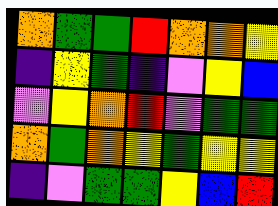[["orange", "green", "green", "red", "orange", "orange", "yellow"], ["indigo", "yellow", "green", "indigo", "violet", "yellow", "blue"], ["violet", "yellow", "orange", "red", "violet", "green", "green"], ["orange", "green", "orange", "yellow", "green", "yellow", "yellow"], ["indigo", "violet", "green", "green", "yellow", "blue", "red"]]